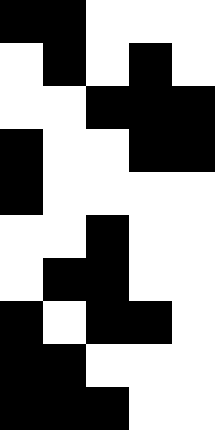[["black", "black", "white", "white", "white"], ["white", "black", "white", "black", "white"], ["white", "white", "black", "black", "black"], ["black", "white", "white", "black", "black"], ["black", "white", "white", "white", "white"], ["white", "white", "black", "white", "white"], ["white", "black", "black", "white", "white"], ["black", "white", "black", "black", "white"], ["black", "black", "white", "white", "white"], ["black", "black", "black", "white", "white"]]